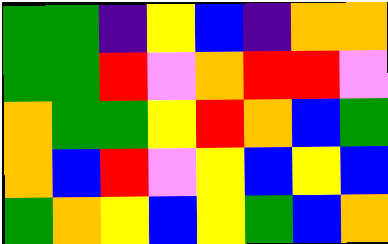[["green", "green", "indigo", "yellow", "blue", "indigo", "orange", "orange"], ["green", "green", "red", "violet", "orange", "red", "red", "violet"], ["orange", "green", "green", "yellow", "red", "orange", "blue", "green"], ["orange", "blue", "red", "violet", "yellow", "blue", "yellow", "blue"], ["green", "orange", "yellow", "blue", "yellow", "green", "blue", "orange"]]